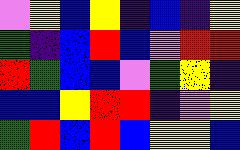[["violet", "yellow", "blue", "yellow", "indigo", "blue", "indigo", "yellow"], ["green", "indigo", "blue", "red", "blue", "violet", "red", "red"], ["red", "green", "blue", "blue", "violet", "green", "yellow", "indigo"], ["blue", "blue", "yellow", "red", "red", "indigo", "violet", "yellow"], ["green", "red", "blue", "red", "blue", "yellow", "yellow", "blue"]]